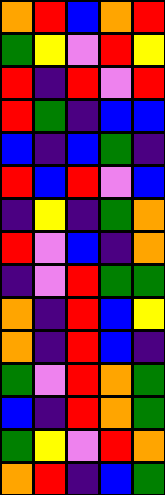[["orange", "red", "blue", "orange", "red"], ["green", "yellow", "violet", "red", "yellow"], ["red", "indigo", "red", "violet", "red"], ["red", "green", "indigo", "blue", "blue"], ["blue", "indigo", "blue", "green", "indigo"], ["red", "blue", "red", "violet", "blue"], ["indigo", "yellow", "indigo", "green", "orange"], ["red", "violet", "blue", "indigo", "orange"], ["indigo", "violet", "red", "green", "green"], ["orange", "indigo", "red", "blue", "yellow"], ["orange", "indigo", "red", "blue", "indigo"], ["green", "violet", "red", "orange", "green"], ["blue", "indigo", "red", "orange", "green"], ["green", "yellow", "violet", "red", "orange"], ["orange", "red", "indigo", "blue", "green"]]